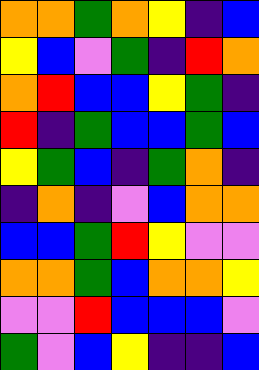[["orange", "orange", "green", "orange", "yellow", "indigo", "blue"], ["yellow", "blue", "violet", "green", "indigo", "red", "orange"], ["orange", "red", "blue", "blue", "yellow", "green", "indigo"], ["red", "indigo", "green", "blue", "blue", "green", "blue"], ["yellow", "green", "blue", "indigo", "green", "orange", "indigo"], ["indigo", "orange", "indigo", "violet", "blue", "orange", "orange"], ["blue", "blue", "green", "red", "yellow", "violet", "violet"], ["orange", "orange", "green", "blue", "orange", "orange", "yellow"], ["violet", "violet", "red", "blue", "blue", "blue", "violet"], ["green", "violet", "blue", "yellow", "indigo", "indigo", "blue"]]